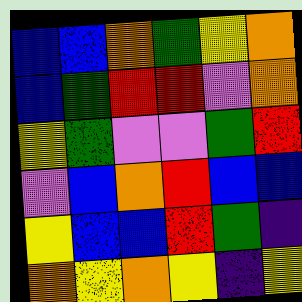[["blue", "blue", "orange", "green", "yellow", "orange"], ["blue", "green", "red", "red", "violet", "orange"], ["yellow", "green", "violet", "violet", "green", "red"], ["violet", "blue", "orange", "red", "blue", "blue"], ["yellow", "blue", "blue", "red", "green", "indigo"], ["orange", "yellow", "orange", "yellow", "indigo", "yellow"]]